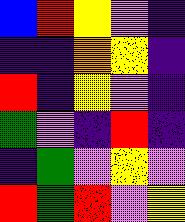[["blue", "red", "yellow", "violet", "indigo"], ["indigo", "indigo", "orange", "yellow", "indigo"], ["red", "indigo", "yellow", "violet", "indigo"], ["green", "violet", "indigo", "red", "indigo"], ["indigo", "green", "violet", "yellow", "violet"], ["red", "green", "red", "violet", "yellow"]]